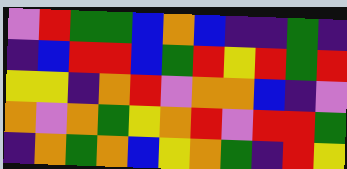[["violet", "red", "green", "green", "blue", "orange", "blue", "indigo", "indigo", "green", "indigo"], ["indigo", "blue", "red", "red", "blue", "green", "red", "yellow", "red", "green", "red"], ["yellow", "yellow", "indigo", "orange", "red", "violet", "orange", "orange", "blue", "indigo", "violet"], ["orange", "violet", "orange", "green", "yellow", "orange", "red", "violet", "red", "red", "green"], ["indigo", "orange", "green", "orange", "blue", "yellow", "orange", "green", "indigo", "red", "yellow"]]